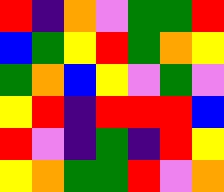[["red", "indigo", "orange", "violet", "green", "green", "red"], ["blue", "green", "yellow", "red", "green", "orange", "yellow"], ["green", "orange", "blue", "yellow", "violet", "green", "violet"], ["yellow", "red", "indigo", "red", "red", "red", "blue"], ["red", "violet", "indigo", "green", "indigo", "red", "yellow"], ["yellow", "orange", "green", "green", "red", "violet", "orange"]]